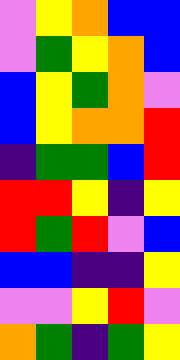[["violet", "yellow", "orange", "blue", "blue"], ["violet", "green", "yellow", "orange", "blue"], ["blue", "yellow", "green", "orange", "violet"], ["blue", "yellow", "orange", "orange", "red"], ["indigo", "green", "green", "blue", "red"], ["red", "red", "yellow", "indigo", "yellow"], ["red", "green", "red", "violet", "blue"], ["blue", "blue", "indigo", "indigo", "yellow"], ["violet", "violet", "yellow", "red", "violet"], ["orange", "green", "indigo", "green", "yellow"]]